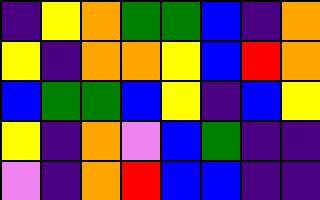[["indigo", "yellow", "orange", "green", "green", "blue", "indigo", "orange"], ["yellow", "indigo", "orange", "orange", "yellow", "blue", "red", "orange"], ["blue", "green", "green", "blue", "yellow", "indigo", "blue", "yellow"], ["yellow", "indigo", "orange", "violet", "blue", "green", "indigo", "indigo"], ["violet", "indigo", "orange", "red", "blue", "blue", "indigo", "indigo"]]